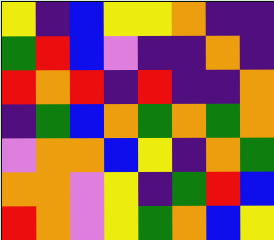[["yellow", "indigo", "blue", "yellow", "yellow", "orange", "indigo", "indigo"], ["green", "red", "blue", "violet", "indigo", "indigo", "orange", "indigo"], ["red", "orange", "red", "indigo", "red", "indigo", "indigo", "orange"], ["indigo", "green", "blue", "orange", "green", "orange", "green", "orange"], ["violet", "orange", "orange", "blue", "yellow", "indigo", "orange", "green"], ["orange", "orange", "violet", "yellow", "indigo", "green", "red", "blue"], ["red", "orange", "violet", "yellow", "green", "orange", "blue", "yellow"]]